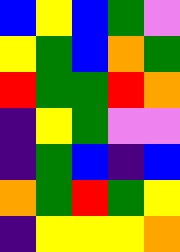[["blue", "yellow", "blue", "green", "violet"], ["yellow", "green", "blue", "orange", "green"], ["red", "green", "green", "red", "orange"], ["indigo", "yellow", "green", "violet", "violet"], ["indigo", "green", "blue", "indigo", "blue"], ["orange", "green", "red", "green", "yellow"], ["indigo", "yellow", "yellow", "yellow", "orange"]]